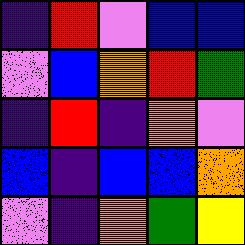[["indigo", "red", "violet", "blue", "blue"], ["violet", "blue", "orange", "red", "green"], ["indigo", "red", "indigo", "orange", "violet"], ["blue", "indigo", "blue", "blue", "orange"], ["violet", "indigo", "orange", "green", "yellow"]]